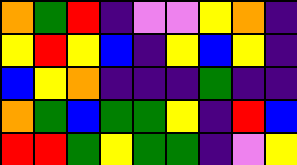[["orange", "green", "red", "indigo", "violet", "violet", "yellow", "orange", "indigo"], ["yellow", "red", "yellow", "blue", "indigo", "yellow", "blue", "yellow", "indigo"], ["blue", "yellow", "orange", "indigo", "indigo", "indigo", "green", "indigo", "indigo"], ["orange", "green", "blue", "green", "green", "yellow", "indigo", "red", "blue"], ["red", "red", "green", "yellow", "green", "green", "indigo", "violet", "yellow"]]